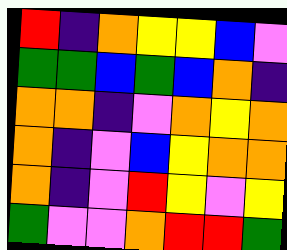[["red", "indigo", "orange", "yellow", "yellow", "blue", "violet"], ["green", "green", "blue", "green", "blue", "orange", "indigo"], ["orange", "orange", "indigo", "violet", "orange", "yellow", "orange"], ["orange", "indigo", "violet", "blue", "yellow", "orange", "orange"], ["orange", "indigo", "violet", "red", "yellow", "violet", "yellow"], ["green", "violet", "violet", "orange", "red", "red", "green"]]